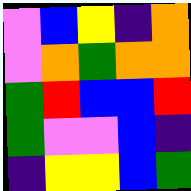[["violet", "blue", "yellow", "indigo", "orange"], ["violet", "orange", "green", "orange", "orange"], ["green", "red", "blue", "blue", "red"], ["green", "violet", "violet", "blue", "indigo"], ["indigo", "yellow", "yellow", "blue", "green"]]